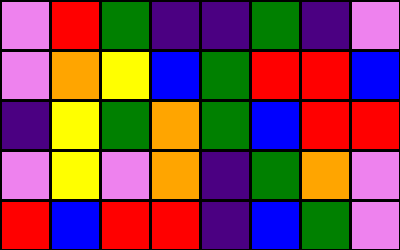[["violet", "red", "green", "indigo", "indigo", "green", "indigo", "violet"], ["violet", "orange", "yellow", "blue", "green", "red", "red", "blue"], ["indigo", "yellow", "green", "orange", "green", "blue", "red", "red"], ["violet", "yellow", "violet", "orange", "indigo", "green", "orange", "violet"], ["red", "blue", "red", "red", "indigo", "blue", "green", "violet"]]